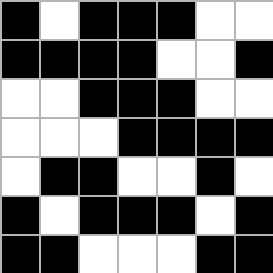[["black", "white", "black", "black", "black", "white", "white"], ["black", "black", "black", "black", "white", "white", "black"], ["white", "white", "black", "black", "black", "white", "white"], ["white", "white", "white", "black", "black", "black", "black"], ["white", "black", "black", "white", "white", "black", "white"], ["black", "white", "black", "black", "black", "white", "black"], ["black", "black", "white", "white", "white", "black", "black"]]